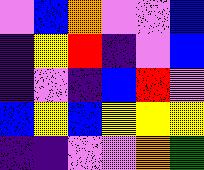[["violet", "blue", "orange", "violet", "violet", "blue"], ["indigo", "yellow", "red", "indigo", "violet", "blue"], ["indigo", "violet", "indigo", "blue", "red", "violet"], ["blue", "yellow", "blue", "yellow", "yellow", "yellow"], ["indigo", "indigo", "violet", "violet", "orange", "green"]]